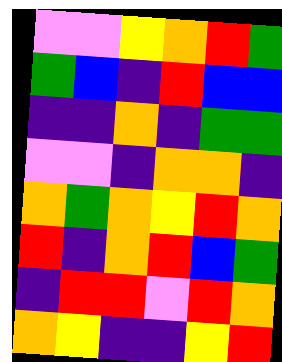[["violet", "violet", "yellow", "orange", "red", "green"], ["green", "blue", "indigo", "red", "blue", "blue"], ["indigo", "indigo", "orange", "indigo", "green", "green"], ["violet", "violet", "indigo", "orange", "orange", "indigo"], ["orange", "green", "orange", "yellow", "red", "orange"], ["red", "indigo", "orange", "red", "blue", "green"], ["indigo", "red", "red", "violet", "red", "orange"], ["orange", "yellow", "indigo", "indigo", "yellow", "red"]]